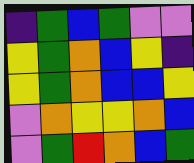[["indigo", "green", "blue", "green", "violet", "violet"], ["yellow", "green", "orange", "blue", "yellow", "indigo"], ["yellow", "green", "orange", "blue", "blue", "yellow"], ["violet", "orange", "yellow", "yellow", "orange", "blue"], ["violet", "green", "red", "orange", "blue", "green"]]